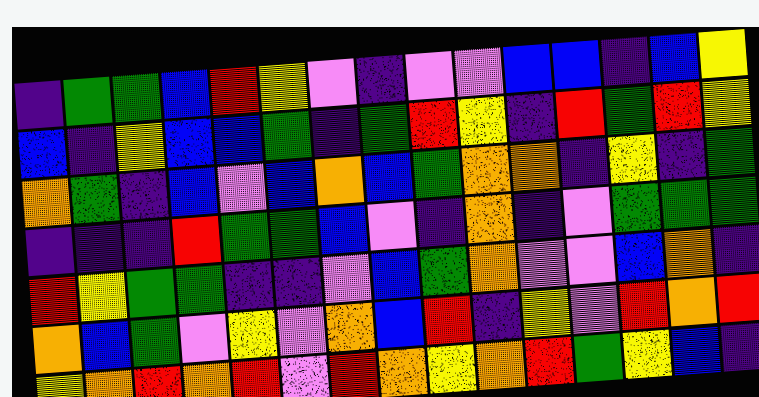[["indigo", "green", "green", "blue", "red", "yellow", "violet", "indigo", "violet", "violet", "blue", "blue", "indigo", "blue", "yellow"], ["blue", "indigo", "yellow", "blue", "blue", "green", "indigo", "green", "red", "yellow", "indigo", "red", "green", "red", "yellow"], ["orange", "green", "indigo", "blue", "violet", "blue", "orange", "blue", "green", "orange", "orange", "indigo", "yellow", "indigo", "green"], ["indigo", "indigo", "indigo", "red", "green", "green", "blue", "violet", "indigo", "orange", "indigo", "violet", "green", "green", "green"], ["red", "yellow", "green", "green", "indigo", "indigo", "violet", "blue", "green", "orange", "violet", "violet", "blue", "orange", "indigo"], ["orange", "blue", "green", "violet", "yellow", "violet", "orange", "blue", "red", "indigo", "yellow", "violet", "red", "orange", "red"], ["yellow", "orange", "red", "orange", "red", "violet", "red", "orange", "yellow", "orange", "red", "green", "yellow", "blue", "indigo"]]